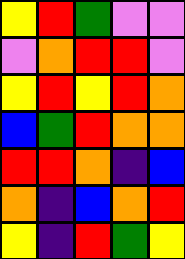[["yellow", "red", "green", "violet", "violet"], ["violet", "orange", "red", "red", "violet"], ["yellow", "red", "yellow", "red", "orange"], ["blue", "green", "red", "orange", "orange"], ["red", "red", "orange", "indigo", "blue"], ["orange", "indigo", "blue", "orange", "red"], ["yellow", "indigo", "red", "green", "yellow"]]